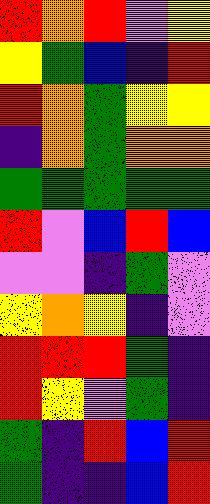[["red", "orange", "red", "violet", "yellow"], ["yellow", "green", "blue", "indigo", "red"], ["red", "orange", "green", "yellow", "yellow"], ["indigo", "orange", "green", "orange", "orange"], ["green", "green", "green", "green", "green"], ["red", "violet", "blue", "red", "blue"], ["violet", "violet", "indigo", "green", "violet"], ["yellow", "orange", "yellow", "indigo", "violet"], ["red", "red", "red", "green", "indigo"], ["red", "yellow", "violet", "green", "indigo"], ["green", "indigo", "red", "blue", "red"], ["green", "indigo", "indigo", "blue", "red"]]